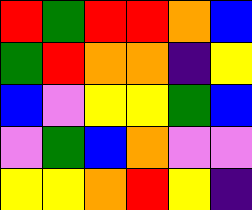[["red", "green", "red", "red", "orange", "blue"], ["green", "red", "orange", "orange", "indigo", "yellow"], ["blue", "violet", "yellow", "yellow", "green", "blue"], ["violet", "green", "blue", "orange", "violet", "violet"], ["yellow", "yellow", "orange", "red", "yellow", "indigo"]]